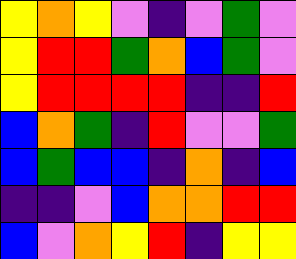[["yellow", "orange", "yellow", "violet", "indigo", "violet", "green", "violet"], ["yellow", "red", "red", "green", "orange", "blue", "green", "violet"], ["yellow", "red", "red", "red", "red", "indigo", "indigo", "red"], ["blue", "orange", "green", "indigo", "red", "violet", "violet", "green"], ["blue", "green", "blue", "blue", "indigo", "orange", "indigo", "blue"], ["indigo", "indigo", "violet", "blue", "orange", "orange", "red", "red"], ["blue", "violet", "orange", "yellow", "red", "indigo", "yellow", "yellow"]]